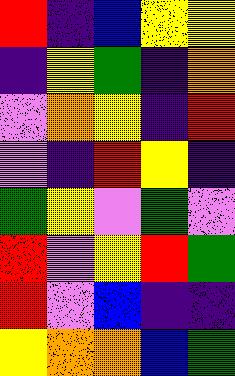[["red", "indigo", "blue", "yellow", "yellow"], ["indigo", "yellow", "green", "indigo", "orange"], ["violet", "orange", "yellow", "indigo", "red"], ["violet", "indigo", "red", "yellow", "indigo"], ["green", "yellow", "violet", "green", "violet"], ["red", "violet", "yellow", "red", "green"], ["red", "violet", "blue", "indigo", "indigo"], ["yellow", "orange", "orange", "blue", "green"]]